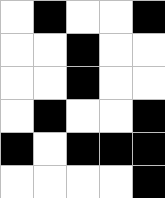[["white", "black", "white", "white", "black"], ["white", "white", "black", "white", "white"], ["white", "white", "black", "white", "white"], ["white", "black", "white", "white", "black"], ["black", "white", "black", "black", "black"], ["white", "white", "white", "white", "black"]]